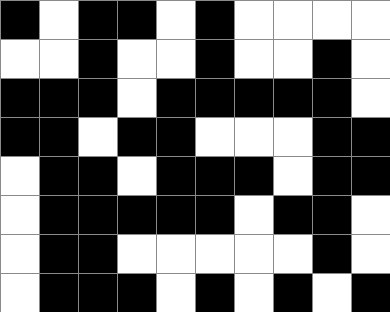[["black", "white", "black", "black", "white", "black", "white", "white", "white", "white"], ["white", "white", "black", "white", "white", "black", "white", "white", "black", "white"], ["black", "black", "black", "white", "black", "black", "black", "black", "black", "white"], ["black", "black", "white", "black", "black", "white", "white", "white", "black", "black"], ["white", "black", "black", "white", "black", "black", "black", "white", "black", "black"], ["white", "black", "black", "black", "black", "black", "white", "black", "black", "white"], ["white", "black", "black", "white", "white", "white", "white", "white", "black", "white"], ["white", "black", "black", "black", "white", "black", "white", "black", "white", "black"]]